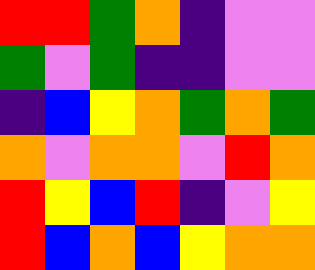[["red", "red", "green", "orange", "indigo", "violet", "violet"], ["green", "violet", "green", "indigo", "indigo", "violet", "violet"], ["indigo", "blue", "yellow", "orange", "green", "orange", "green"], ["orange", "violet", "orange", "orange", "violet", "red", "orange"], ["red", "yellow", "blue", "red", "indigo", "violet", "yellow"], ["red", "blue", "orange", "blue", "yellow", "orange", "orange"]]